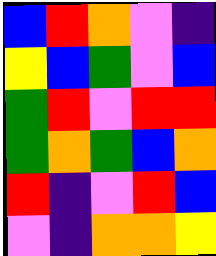[["blue", "red", "orange", "violet", "indigo"], ["yellow", "blue", "green", "violet", "blue"], ["green", "red", "violet", "red", "red"], ["green", "orange", "green", "blue", "orange"], ["red", "indigo", "violet", "red", "blue"], ["violet", "indigo", "orange", "orange", "yellow"]]